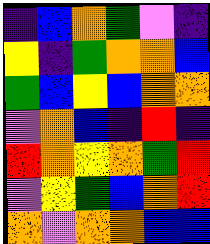[["indigo", "blue", "orange", "green", "violet", "indigo"], ["yellow", "indigo", "green", "orange", "orange", "blue"], ["green", "blue", "yellow", "blue", "orange", "orange"], ["violet", "orange", "blue", "indigo", "red", "indigo"], ["red", "orange", "yellow", "orange", "green", "red"], ["violet", "yellow", "green", "blue", "orange", "red"], ["orange", "violet", "orange", "orange", "blue", "blue"]]